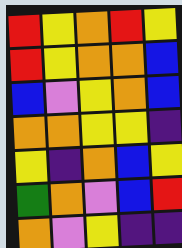[["red", "yellow", "orange", "red", "yellow"], ["red", "yellow", "orange", "orange", "blue"], ["blue", "violet", "yellow", "orange", "blue"], ["orange", "orange", "yellow", "yellow", "indigo"], ["yellow", "indigo", "orange", "blue", "yellow"], ["green", "orange", "violet", "blue", "red"], ["orange", "violet", "yellow", "indigo", "indigo"]]